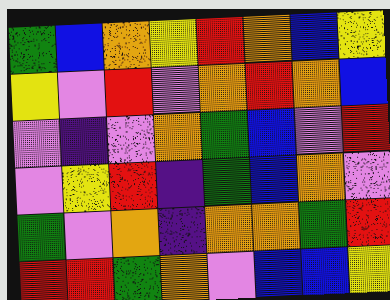[["green", "blue", "orange", "yellow", "red", "orange", "blue", "yellow"], ["yellow", "violet", "red", "violet", "orange", "red", "orange", "blue"], ["violet", "indigo", "violet", "orange", "green", "blue", "violet", "red"], ["violet", "yellow", "red", "indigo", "green", "blue", "orange", "violet"], ["green", "violet", "orange", "indigo", "orange", "orange", "green", "red"], ["red", "red", "green", "orange", "violet", "blue", "blue", "yellow"]]